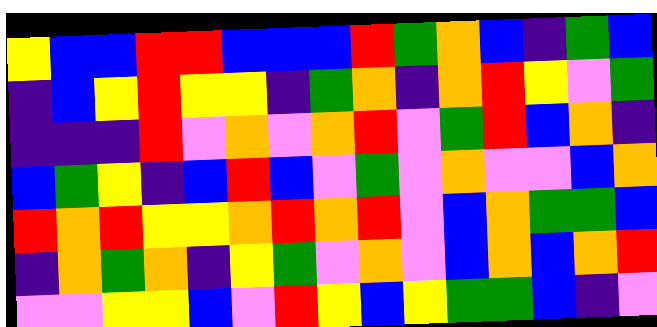[["yellow", "blue", "blue", "red", "red", "blue", "blue", "blue", "red", "green", "orange", "blue", "indigo", "green", "blue"], ["indigo", "blue", "yellow", "red", "yellow", "yellow", "indigo", "green", "orange", "indigo", "orange", "red", "yellow", "violet", "green"], ["indigo", "indigo", "indigo", "red", "violet", "orange", "violet", "orange", "red", "violet", "green", "red", "blue", "orange", "indigo"], ["blue", "green", "yellow", "indigo", "blue", "red", "blue", "violet", "green", "violet", "orange", "violet", "violet", "blue", "orange"], ["red", "orange", "red", "yellow", "yellow", "orange", "red", "orange", "red", "violet", "blue", "orange", "green", "green", "blue"], ["indigo", "orange", "green", "orange", "indigo", "yellow", "green", "violet", "orange", "violet", "blue", "orange", "blue", "orange", "red"], ["violet", "violet", "yellow", "yellow", "blue", "violet", "red", "yellow", "blue", "yellow", "green", "green", "blue", "indigo", "violet"]]